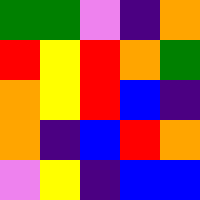[["green", "green", "violet", "indigo", "orange"], ["red", "yellow", "red", "orange", "green"], ["orange", "yellow", "red", "blue", "indigo"], ["orange", "indigo", "blue", "red", "orange"], ["violet", "yellow", "indigo", "blue", "blue"]]